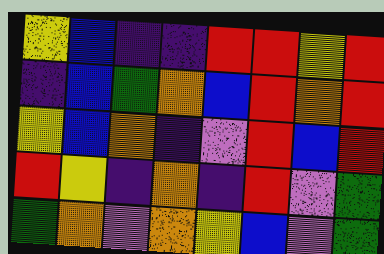[["yellow", "blue", "indigo", "indigo", "red", "red", "yellow", "red"], ["indigo", "blue", "green", "orange", "blue", "red", "orange", "red"], ["yellow", "blue", "orange", "indigo", "violet", "red", "blue", "red"], ["red", "yellow", "indigo", "orange", "indigo", "red", "violet", "green"], ["green", "orange", "violet", "orange", "yellow", "blue", "violet", "green"]]